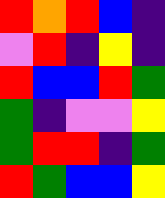[["red", "orange", "red", "blue", "indigo"], ["violet", "red", "indigo", "yellow", "indigo"], ["red", "blue", "blue", "red", "green"], ["green", "indigo", "violet", "violet", "yellow"], ["green", "red", "red", "indigo", "green"], ["red", "green", "blue", "blue", "yellow"]]